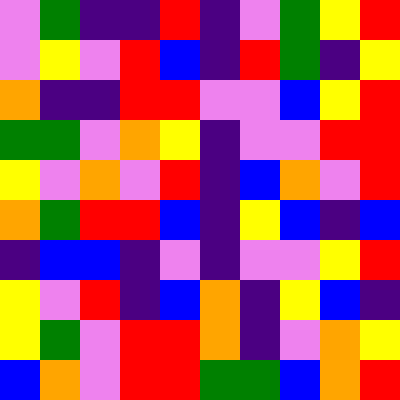[["violet", "green", "indigo", "indigo", "red", "indigo", "violet", "green", "yellow", "red"], ["violet", "yellow", "violet", "red", "blue", "indigo", "red", "green", "indigo", "yellow"], ["orange", "indigo", "indigo", "red", "red", "violet", "violet", "blue", "yellow", "red"], ["green", "green", "violet", "orange", "yellow", "indigo", "violet", "violet", "red", "red"], ["yellow", "violet", "orange", "violet", "red", "indigo", "blue", "orange", "violet", "red"], ["orange", "green", "red", "red", "blue", "indigo", "yellow", "blue", "indigo", "blue"], ["indigo", "blue", "blue", "indigo", "violet", "indigo", "violet", "violet", "yellow", "red"], ["yellow", "violet", "red", "indigo", "blue", "orange", "indigo", "yellow", "blue", "indigo"], ["yellow", "green", "violet", "red", "red", "orange", "indigo", "violet", "orange", "yellow"], ["blue", "orange", "violet", "red", "red", "green", "green", "blue", "orange", "red"]]